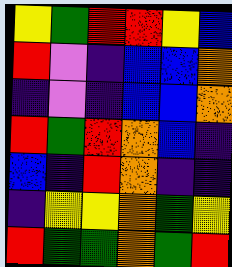[["yellow", "green", "red", "red", "yellow", "blue"], ["red", "violet", "indigo", "blue", "blue", "orange"], ["indigo", "violet", "indigo", "blue", "blue", "orange"], ["red", "green", "red", "orange", "blue", "indigo"], ["blue", "indigo", "red", "orange", "indigo", "indigo"], ["indigo", "yellow", "yellow", "orange", "green", "yellow"], ["red", "green", "green", "orange", "green", "red"]]